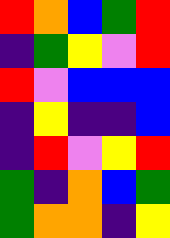[["red", "orange", "blue", "green", "red"], ["indigo", "green", "yellow", "violet", "red"], ["red", "violet", "blue", "blue", "blue"], ["indigo", "yellow", "indigo", "indigo", "blue"], ["indigo", "red", "violet", "yellow", "red"], ["green", "indigo", "orange", "blue", "green"], ["green", "orange", "orange", "indigo", "yellow"]]